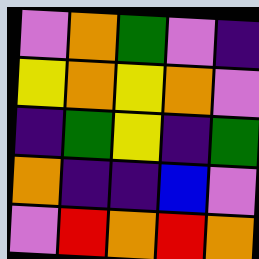[["violet", "orange", "green", "violet", "indigo"], ["yellow", "orange", "yellow", "orange", "violet"], ["indigo", "green", "yellow", "indigo", "green"], ["orange", "indigo", "indigo", "blue", "violet"], ["violet", "red", "orange", "red", "orange"]]